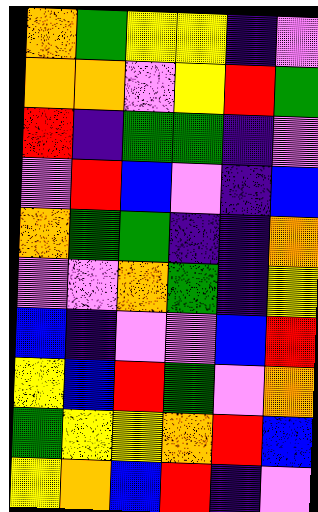[["orange", "green", "yellow", "yellow", "indigo", "violet"], ["orange", "orange", "violet", "yellow", "red", "green"], ["red", "indigo", "green", "green", "indigo", "violet"], ["violet", "red", "blue", "violet", "indigo", "blue"], ["orange", "green", "green", "indigo", "indigo", "orange"], ["violet", "violet", "orange", "green", "indigo", "yellow"], ["blue", "indigo", "violet", "violet", "blue", "red"], ["yellow", "blue", "red", "green", "violet", "orange"], ["green", "yellow", "yellow", "orange", "red", "blue"], ["yellow", "orange", "blue", "red", "indigo", "violet"]]